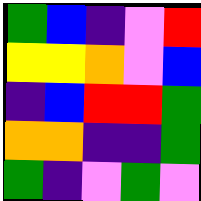[["green", "blue", "indigo", "violet", "red"], ["yellow", "yellow", "orange", "violet", "blue"], ["indigo", "blue", "red", "red", "green"], ["orange", "orange", "indigo", "indigo", "green"], ["green", "indigo", "violet", "green", "violet"]]